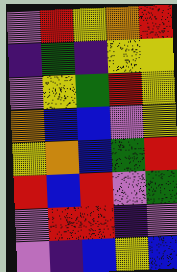[["violet", "red", "yellow", "orange", "red"], ["indigo", "green", "indigo", "yellow", "yellow"], ["violet", "yellow", "green", "red", "yellow"], ["orange", "blue", "blue", "violet", "yellow"], ["yellow", "orange", "blue", "green", "red"], ["red", "blue", "red", "violet", "green"], ["violet", "red", "red", "indigo", "violet"], ["violet", "indigo", "blue", "yellow", "blue"]]